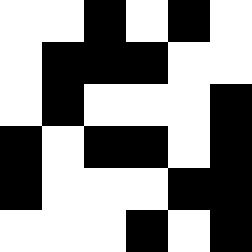[["white", "white", "black", "white", "black", "white"], ["white", "black", "black", "black", "white", "white"], ["white", "black", "white", "white", "white", "black"], ["black", "white", "black", "black", "white", "black"], ["black", "white", "white", "white", "black", "black"], ["white", "white", "white", "black", "white", "black"]]